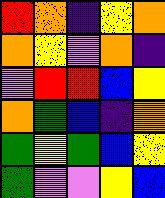[["red", "orange", "indigo", "yellow", "orange"], ["orange", "yellow", "violet", "orange", "indigo"], ["violet", "red", "red", "blue", "yellow"], ["orange", "green", "blue", "indigo", "orange"], ["green", "yellow", "green", "blue", "yellow"], ["green", "violet", "violet", "yellow", "blue"]]